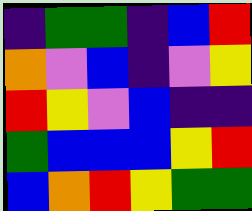[["indigo", "green", "green", "indigo", "blue", "red"], ["orange", "violet", "blue", "indigo", "violet", "yellow"], ["red", "yellow", "violet", "blue", "indigo", "indigo"], ["green", "blue", "blue", "blue", "yellow", "red"], ["blue", "orange", "red", "yellow", "green", "green"]]